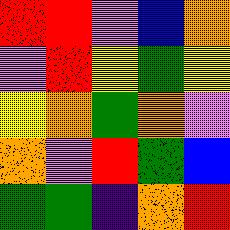[["red", "red", "violet", "blue", "orange"], ["violet", "red", "yellow", "green", "yellow"], ["yellow", "orange", "green", "orange", "violet"], ["orange", "violet", "red", "green", "blue"], ["green", "green", "indigo", "orange", "red"]]